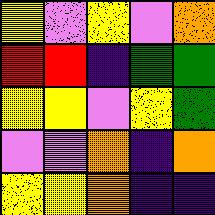[["yellow", "violet", "yellow", "violet", "orange"], ["red", "red", "indigo", "green", "green"], ["yellow", "yellow", "violet", "yellow", "green"], ["violet", "violet", "orange", "indigo", "orange"], ["yellow", "yellow", "orange", "indigo", "indigo"]]